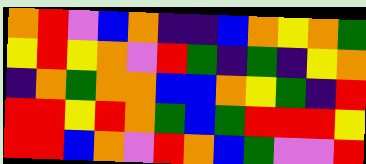[["orange", "red", "violet", "blue", "orange", "indigo", "indigo", "blue", "orange", "yellow", "orange", "green"], ["yellow", "red", "yellow", "orange", "violet", "red", "green", "indigo", "green", "indigo", "yellow", "orange"], ["indigo", "orange", "green", "orange", "orange", "blue", "blue", "orange", "yellow", "green", "indigo", "red"], ["red", "red", "yellow", "red", "orange", "green", "blue", "green", "red", "red", "red", "yellow"], ["red", "red", "blue", "orange", "violet", "red", "orange", "blue", "green", "violet", "violet", "red"]]